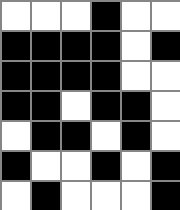[["white", "white", "white", "black", "white", "white"], ["black", "black", "black", "black", "white", "black"], ["black", "black", "black", "black", "white", "white"], ["black", "black", "white", "black", "black", "white"], ["white", "black", "black", "white", "black", "white"], ["black", "white", "white", "black", "white", "black"], ["white", "black", "white", "white", "white", "black"]]